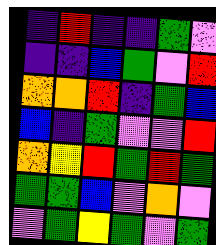[["indigo", "red", "indigo", "indigo", "green", "violet"], ["indigo", "indigo", "blue", "green", "violet", "red"], ["orange", "orange", "red", "indigo", "green", "blue"], ["blue", "indigo", "green", "violet", "violet", "red"], ["orange", "yellow", "red", "green", "red", "green"], ["green", "green", "blue", "violet", "orange", "violet"], ["violet", "green", "yellow", "green", "violet", "green"]]